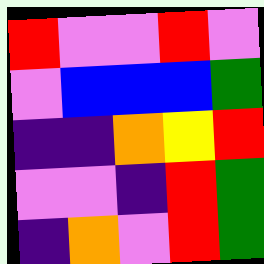[["red", "violet", "violet", "red", "violet"], ["violet", "blue", "blue", "blue", "green"], ["indigo", "indigo", "orange", "yellow", "red"], ["violet", "violet", "indigo", "red", "green"], ["indigo", "orange", "violet", "red", "green"]]